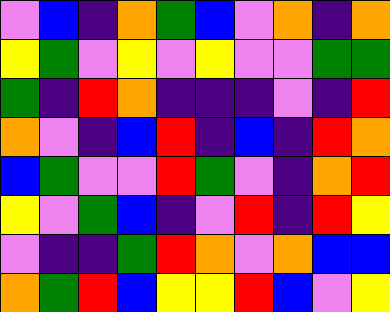[["violet", "blue", "indigo", "orange", "green", "blue", "violet", "orange", "indigo", "orange"], ["yellow", "green", "violet", "yellow", "violet", "yellow", "violet", "violet", "green", "green"], ["green", "indigo", "red", "orange", "indigo", "indigo", "indigo", "violet", "indigo", "red"], ["orange", "violet", "indigo", "blue", "red", "indigo", "blue", "indigo", "red", "orange"], ["blue", "green", "violet", "violet", "red", "green", "violet", "indigo", "orange", "red"], ["yellow", "violet", "green", "blue", "indigo", "violet", "red", "indigo", "red", "yellow"], ["violet", "indigo", "indigo", "green", "red", "orange", "violet", "orange", "blue", "blue"], ["orange", "green", "red", "blue", "yellow", "yellow", "red", "blue", "violet", "yellow"]]